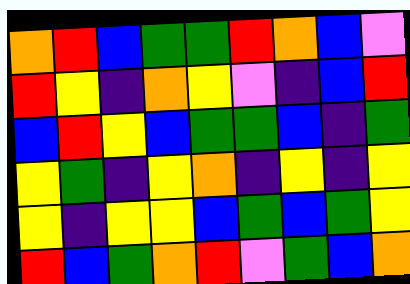[["orange", "red", "blue", "green", "green", "red", "orange", "blue", "violet"], ["red", "yellow", "indigo", "orange", "yellow", "violet", "indigo", "blue", "red"], ["blue", "red", "yellow", "blue", "green", "green", "blue", "indigo", "green"], ["yellow", "green", "indigo", "yellow", "orange", "indigo", "yellow", "indigo", "yellow"], ["yellow", "indigo", "yellow", "yellow", "blue", "green", "blue", "green", "yellow"], ["red", "blue", "green", "orange", "red", "violet", "green", "blue", "orange"]]